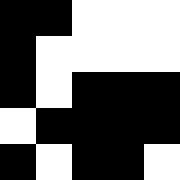[["black", "black", "white", "white", "white"], ["black", "white", "white", "white", "white"], ["black", "white", "black", "black", "black"], ["white", "black", "black", "black", "black"], ["black", "white", "black", "black", "white"]]